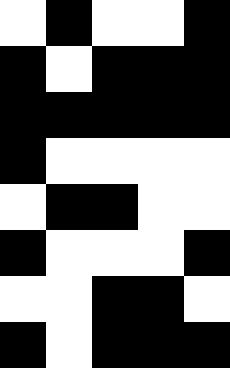[["white", "black", "white", "white", "black"], ["black", "white", "black", "black", "black"], ["black", "black", "black", "black", "black"], ["black", "white", "white", "white", "white"], ["white", "black", "black", "white", "white"], ["black", "white", "white", "white", "black"], ["white", "white", "black", "black", "white"], ["black", "white", "black", "black", "black"]]